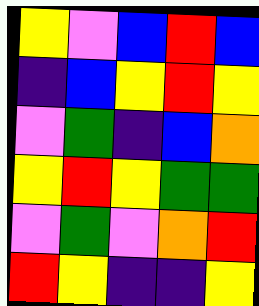[["yellow", "violet", "blue", "red", "blue"], ["indigo", "blue", "yellow", "red", "yellow"], ["violet", "green", "indigo", "blue", "orange"], ["yellow", "red", "yellow", "green", "green"], ["violet", "green", "violet", "orange", "red"], ["red", "yellow", "indigo", "indigo", "yellow"]]